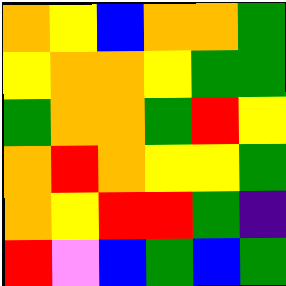[["orange", "yellow", "blue", "orange", "orange", "green"], ["yellow", "orange", "orange", "yellow", "green", "green"], ["green", "orange", "orange", "green", "red", "yellow"], ["orange", "red", "orange", "yellow", "yellow", "green"], ["orange", "yellow", "red", "red", "green", "indigo"], ["red", "violet", "blue", "green", "blue", "green"]]